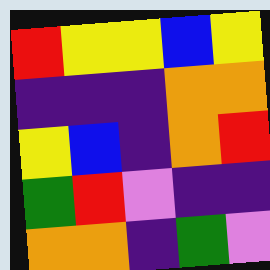[["red", "yellow", "yellow", "blue", "yellow"], ["indigo", "indigo", "indigo", "orange", "orange"], ["yellow", "blue", "indigo", "orange", "red"], ["green", "red", "violet", "indigo", "indigo"], ["orange", "orange", "indigo", "green", "violet"]]